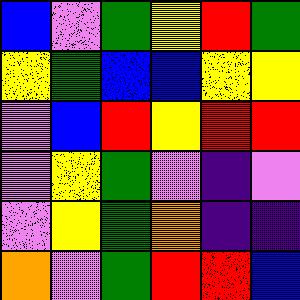[["blue", "violet", "green", "yellow", "red", "green"], ["yellow", "green", "blue", "blue", "yellow", "yellow"], ["violet", "blue", "red", "yellow", "red", "red"], ["violet", "yellow", "green", "violet", "indigo", "violet"], ["violet", "yellow", "green", "orange", "indigo", "indigo"], ["orange", "violet", "green", "red", "red", "blue"]]